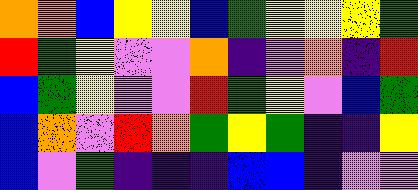[["orange", "orange", "blue", "yellow", "yellow", "blue", "green", "yellow", "yellow", "yellow", "green"], ["red", "green", "yellow", "violet", "violet", "orange", "indigo", "violet", "orange", "indigo", "red"], ["blue", "green", "yellow", "violet", "violet", "red", "green", "yellow", "violet", "blue", "green"], ["blue", "orange", "violet", "red", "orange", "green", "yellow", "green", "indigo", "indigo", "yellow"], ["blue", "violet", "green", "indigo", "indigo", "indigo", "blue", "blue", "indigo", "violet", "violet"]]